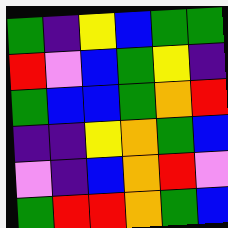[["green", "indigo", "yellow", "blue", "green", "green"], ["red", "violet", "blue", "green", "yellow", "indigo"], ["green", "blue", "blue", "green", "orange", "red"], ["indigo", "indigo", "yellow", "orange", "green", "blue"], ["violet", "indigo", "blue", "orange", "red", "violet"], ["green", "red", "red", "orange", "green", "blue"]]